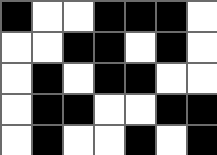[["black", "white", "white", "black", "black", "black", "white"], ["white", "white", "black", "black", "white", "black", "white"], ["white", "black", "white", "black", "black", "white", "white"], ["white", "black", "black", "white", "white", "black", "black"], ["white", "black", "white", "white", "black", "white", "black"]]